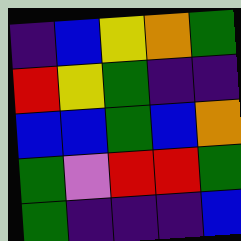[["indigo", "blue", "yellow", "orange", "green"], ["red", "yellow", "green", "indigo", "indigo"], ["blue", "blue", "green", "blue", "orange"], ["green", "violet", "red", "red", "green"], ["green", "indigo", "indigo", "indigo", "blue"]]